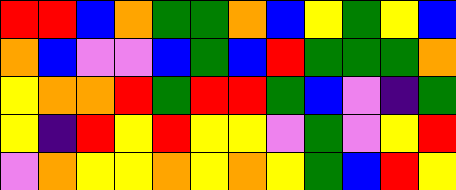[["red", "red", "blue", "orange", "green", "green", "orange", "blue", "yellow", "green", "yellow", "blue"], ["orange", "blue", "violet", "violet", "blue", "green", "blue", "red", "green", "green", "green", "orange"], ["yellow", "orange", "orange", "red", "green", "red", "red", "green", "blue", "violet", "indigo", "green"], ["yellow", "indigo", "red", "yellow", "red", "yellow", "yellow", "violet", "green", "violet", "yellow", "red"], ["violet", "orange", "yellow", "yellow", "orange", "yellow", "orange", "yellow", "green", "blue", "red", "yellow"]]